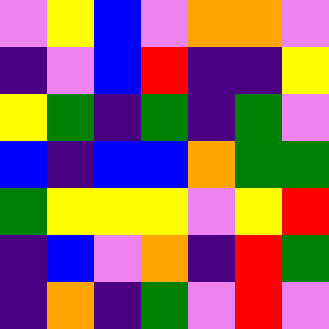[["violet", "yellow", "blue", "violet", "orange", "orange", "violet"], ["indigo", "violet", "blue", "red", "indigo", "indigo", "yellow"], ["yellow", "green", "indigo", "green", "indigo", "green", "violet"], ["blue", "indigo", "blue", "blue", "orange", "green", "green"], ["green", "yellow", "yellow", "yellow", "violet", "yellow", "red"], ["indigo", "blue", "violet", "orange", "indigo", "red", "green"], ["indigo", "orange", "indigo", "green", "violet", "red", "violet"]]